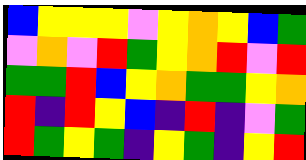[["blue", "yellow", "yellow", "yellow", "violet", "yellow", "orange", "yellow", "blue", "green"], ["violet", "orange", "violet", "red", "green", "yellow", "orange", "red", "violet", "red"], ["green", "green", "red", "blue", "yellow", "orange", "green", "green", "yellow", "orange"], ["red", "indigo", "red", "yellow", "blue", "indigo", "red", "indigo", "violet", "green"], ["red", "green", "yellow", "green", "indigo", "yellow", "green", "indigo", "yellow", "red"]]